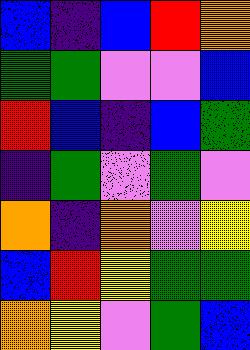[["blue", "indigo", "blue", "red", "orange"], ["green", "green", "violet", "violet", "blue"], ["red", "blue", "indigo", "blue", "green"], ["indigo", "green", "violet", "green", "violet"], ["orange", "indigo", "orange", "violet", "yellow"], ["blue", "red", "yellow", "green", "green"], ["orange", "yellow", "violet", "green", "blue"]]